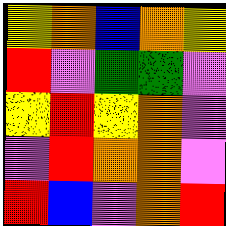[["yellow", "orange", "blue", "orange", "yellow"], ["red", "violet", "green", "green", "violet"], ["yellow", "red", "yellow", "orange", "violet"], ["violet", "red", "orange", "orange", "violet"], ["red", "blue", "violet", "orange", "red"]]